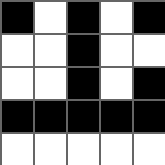[["black", "white", "black", "white", "black"], ["white", "white", "black", "white", "white"], ["white", "white", "black", "white", "black"], ["black", "black", "black", "black", "black"], ["white", "white", "white", "white", "white"]]